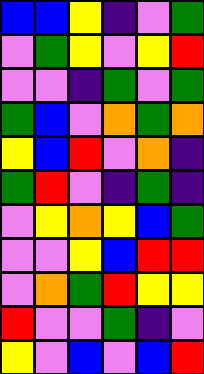[["blue", "blue", "yellow", "indigo", "violet", "green"], ["violet", "green", "yellow", "violet", "yellow", "red"], ["violet", "violet", "indigo", "green", "violet", "green"], ["green", "blue", "violet", "orange", "green", "orange"], ["yellow", "blue", "red", "violet", "orange", "indigo"], ["green", "red", "violet", "indigo", "green", "indigo"], ["violet", "yellow", "orange", "yellow", "blue", "green"], ["violet", "violet", "yellow", "blue", "red", "red"], ["violet", "orange", "green", "red", "yellow", "yellow"], ["red", "violet", "violet", "green", "indigo", "violet"], ["yellow", "violet", "blue", "violet", "blue", "red"]]